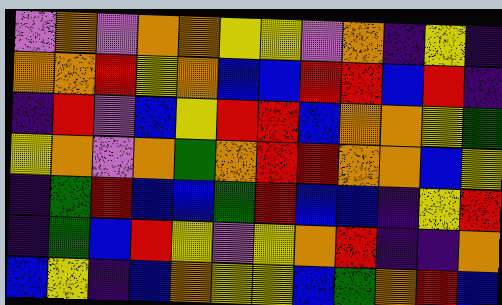[["violet", "orange", "violet", "orange", "orange", "yellow", "yellow", "violet", "orange", "indigo", "yellow", "indigo"], ["orange", "orange", "red", "yellow", "orange", "blue", "blue", "red", "red", "blue", "red", "indigo"], ["indigo", "red", "violet", "blue", "yellow", "red", "red", "blue", "orange", "orange", "yellow", "green"], ["yellow", "orange", "violet", "orange", "green", "orange", "red", "red", "orange", "orange", "blue", "yellow"], ["indigo", "green", "red", "blue", "blue", "green", "red", "blue", "blue", "indigo", "yellow", "red"], ["indigo", "green", "blue", "red", "yellow", "violet", "yellow", "orange", "red", "indigo", "indigo", "orange"], ["blue", "yellow", "indigo", "blue", "orange", "yellow", "yellow", "blue", "green", "orange", "red", "blue"]]